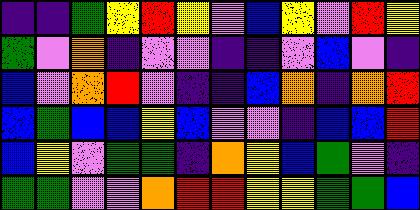[["indigo", "indigo", "green", "yellow", "red", "yellow", "violet", "blue", "yellow", "violet", "red", "yellow"], ["green", "violet", "orange", "indigo", "violet", "violet", "indigo", "indigo", "violet", "blue", "violet", "indigo"], ["blue", "violet", "orange", "red", "violet", "indigo", "indigo", "blue", "orange", "indigo", "orange", "red"], ["blue", "green", "blue", "blue", "yellow", "blue", "violet", "violet", "indigo", "blue", "blue", "red"], ["blue", "yellow", "violet", "green", "green", "indigo", "orange", "yellow", "blue", "green", "violet", "indigo"], ["green", "green", "violet", "violet", "orange", "red", "red", "yellow", "yellow", "green", "green", "blue"]]